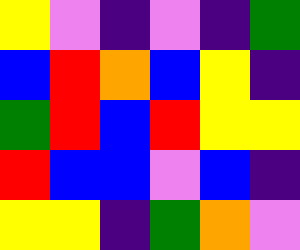[["yellow", "violet", "indigo", "violet", "indigo", "green"], ["blue", "red", "orange", "blue", "yellow", "indigo"], ["green", "red", "blue", "red", "yellow", "yellow"], ["red", "blue", "blue", "violet", "blue", "indigo"], ["yellow", "yellow", "indigo", "green", "orange", "violet"]]